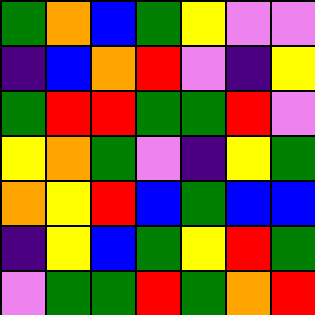[["green", "orange", "blue", "green", "yellow", "violet", "violet"], ["indigo", "blue", "orange", "red", "violet", "indigo", "yellow"], ["green", "red", "red", "green", "green", "red", "violet"], ["yellow", "orange", "green", "violet", "indigo", "yellow", "green"], ["orange", "yellow", "red", "blue", "green", "blue", "blue"], ["indigo", "yellow", "blue", "green", "yellow", "red", "green"], ["violet", "green", "green", "red", "green", "orange", "red"]]